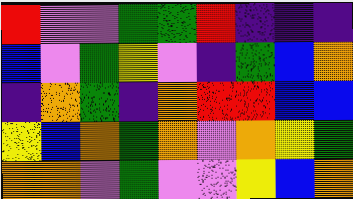[["red", "violet", "violet", "green", "green", "red", "indigo", "indigo", "indigo"], ["blue", "violet", "green", "yellow", "violet", "indigo", "green", "blue", "orange"], ["indigo", "orange", "green", "indigo", "orange", "red", "red", "blue", "blue"], ["yellow", "blue", "orange", "green", "orange", "violet", "orange", "yellow", "green"], ["orange", "orange", "violet", "green", "violet", "violet", "yellow", "blue", "orange"]]